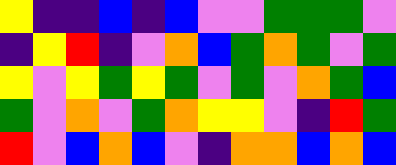[["yellow", "indigo", "indigo", "blue", "indigo", "blue", "violet", "violet", "green", "green", "green", "violet"], ["indigo", "yellow", "red", "indigo", "violet", "orange", "blue", "green", "orange", "green", "violet", "green"], ["yellow", "violet", "yellow", "green", "yellow", "green", "violet", "green", "violet", "orange", "green", "blue"], ["green", "violet", "orange", "violet", "green", "orange", "yellow", "yellow", "violet", "indigo", "red", "green"], ["red", "violet", "blue", "orange", "blue", "violet", "indigo", "orange", "orange", "blue", "orange", "blue"]]